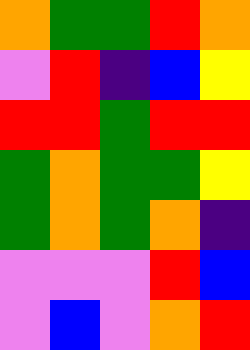[["orange", "green", "green", "red", "orange"], ["violet", "red", "indigo", "blue", "yellow"], ["red", "red", "green", "red", "red"], ["green", "orange", "green", "green", "yellow"], ["green", "orange", "green", "orange", "indigo"], ["violet", "violet", "violet", "red", "blue"], ["violet", "blue", "violet", "orange", "red"]]